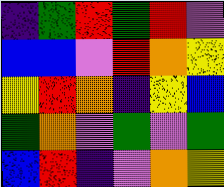[["indigo", "green", "red", "green", "red", "violet"], ["blue", "blue", "violet", "red", "orange", "yellow"], ["yellow", "red", "orange", "indigo", "yellow", "blue"], ["green", "orange", "violet", "green", "violet", "green"], ["blue", "red", "indigo", "violet", "orange", "yellow"]]